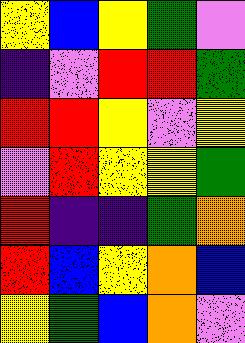[["yellow", "blue", "yellow", "green", "violet"], ["indigo", "violet", "red", "red", "green"], ["red", "red", "yellow", "violet", "yellow"], ["violet", "red", "yellow", "yellow", "green"], ["red", "indigo", "indigo", "green", "orange"], ["red", "blue", "yellow", "orange", "blue"], ["yellow", "green", "blue", "orange", "violet"]]